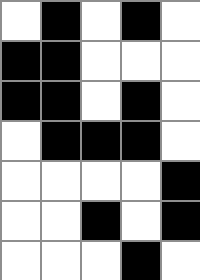[["white", "black", "white", "black", "white"], ["black", "black", "white", "white", "white"], ["black", "black", "white", "black", "white"], ["white", "black", "black", "black", "white"], ["white", "white", "white", "white", "black"], ["white", "white", "black", "white", "black"], ["white", "white", "white", "black", "white"]]